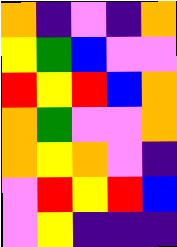[["orange", "indigo", "violet", "indigo", "orange"], ["yellow", "green", "blue", "violet", "violet"], ["red", "yellow", "red", "blue", "orange"], ["orange", "green", "violet", "violet", "orange"], ["orange", "yellow", "orange", "violet", "indigo"], ["violet", "red", "yellow", "red", "blue"], ["violet", "yellow", "indigo", "indigo", "indigo"]]